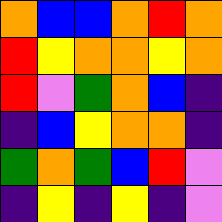[["orange", "blue", "blue", "orange", "red", "orange"], ["red", "yellow", "orange", "orange", "yellow", "orange"], ["red", "violet", "green", "orange", "blue", "indigo"], ["indigo", "blue", "yellow", "orange", "orange", "indigo"], ["green", "orange", "green", "blue", "red", "violet"], ["indigo", "yellow", "indigo", "yellow", "indigo", "violet"]]